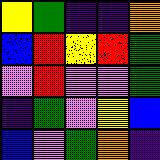[["yellow", "green", "indigo", "indigo", "orange"], ["blue", "red", "yellow", "red", "green"], ["violet", "red", "violet", "violet", "green"], ["indigo", "green", "violet", "yellow", "blue"], ["blue", "violet", "green", "orange", "indigo"]]